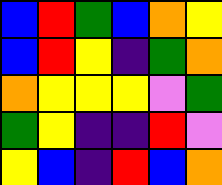[["blue", "red", "green", "blue", "orange", "yellow"], ["blue", "red", "yellow", "indigo", "green", "orange"], ["orange", "yellow", "yellow", "yellow", "violet", "green"], ["green", "yellow", "indigo", "indigo", "red", "violet"], ["yellow", "blue", "indigo", "red", "blue", "orange"]]